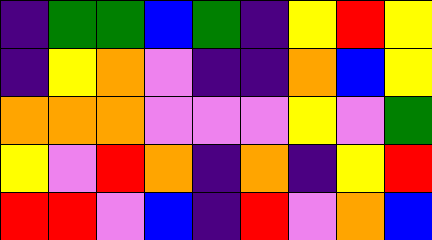[["indigo", "green", "green", "blue", "green", "indigo", "yellow", "red", "yellow"], ["indigo", "yellow", "orange", "violet", "indigo", "indigo", "orange", "blue", "yellow"], ["orange", "orange", "orange", "violet", "violet", "violet", "yellow", "violet", "green"], ["yellow", "violet", "red", "orange", "indigo", "orange", "indigo", "yellow", "red"], ["red", "red", "violet", "blue", "indigo", "red", "violet", "orange", "blue"]]